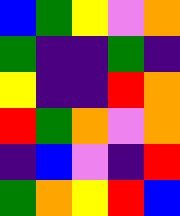[["blue", "green", "yellow", "violet", "orange"], ["green", "indigo", "indigo", "green", "indigo"], ["yellow", "indigo", "indigo", "red", "orange"], ["red", "green", "orange", "violet", "orange"], ["indigo", "blue", "violet", "indigo", "red"], ["green", "orange", "yellow", "red", "blue"]]